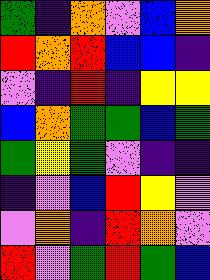[["green", "indigo", "orange", "violet", "blue", "orange"], ["red", "orange", "red", "blue", "blue", "indigo"], ["violet", "indigo", "red", "indigo", "yellow", "yellow"], ["blue", "orange", "green", "green", "blue", "green"], ["green", "yellow", "green", "violet", "indigo", "indigo"], ["indigo", "violet", "blue", "red", "yellow", "violet"], ["violet", "orange", "indigo", "red", "orange", "violet"], ["red", "violet", "green", "red", "green", "blue"]]